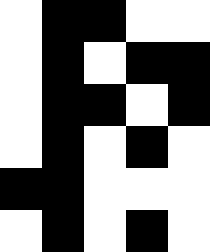[["white", "black", "black", "white", "white"], ["white", "black", "white", "black", "black"], ["white", "black", "black", "white", "black"], ["white", "black", "white", "black", "white"], ["black", "black", "white", "white", "white"], ["white", "black", "white", "black", "white"]]